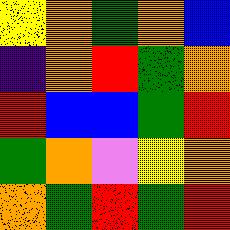[["yellow", "orange", "green", "orange", "blue"], ["indigo", "orange", "red", "green", "orange"], ["red", "blue", "blue", "green", "red"], ["green", "orange", "violet", "yellow", "orange"], ["orange", "green", "red", "green", "red"]]